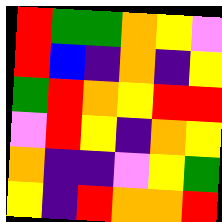[["red", "green", "green", "orange", "yellow", "violet"], ["red", "blue", "indigo", "orange", "indigo", "yellow"], ["green", "red", "orange", "yellow", "red", "red"], ["violet", "red", "yellow", "indigo", "orange", "yellow"], ["orange", "indigo", "indigo", "violet", "yellow", "green"], ["yellow", "indigo", "red", "orange", "orange", "red"]]